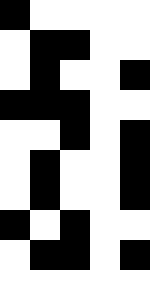[["black", "white", "white", "white", "white"], ["white", "black", "black", "white", "white"], ["white", "black", "white", "white", "black"], ["black", "black", "black", "white", "white"], ["white", "white", "black", "white", "black"], ["white", "black", "white", "white", "black"], ["white", "black", "white", "white", "black"], ["black", "white", "black", "white", "white"], ["white", "black", "black", "white", "black"], ["white", "white", "white", "white", "white"]]